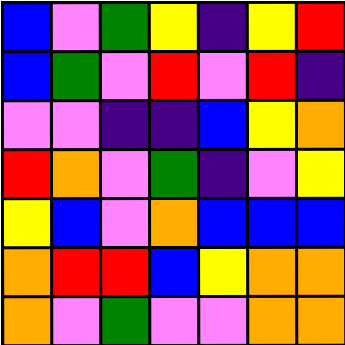[["blue", "violet", "green", "yellow", "indigo", "yellow", "red"], ["blue", "green", "violet", "red", "violet", "red", "indigo"], ["violet", "violet", "indigo", "indigo", "blue", "yellow", "orange"], ["red", "orange", "violet", "green", "indigo", "violet", "yellow"], ["yellow", "blue", "violet", "orange", "blue", "blue", "blue"], ["orange", "red", "red", "blue", "yellow", "orange", "orange"], ["orange", "violet", "green", "violet", "violet", "orange", "orange"]]